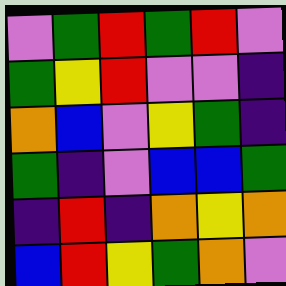[["violet", "green", "red", "green", "red", "violet"], ["green", "yellow", "red", "violet", "violet", "indigo"], ["orange", "blue", "violet", "yellow", "green", "indigo"], ["green", "indigo", "violet", "blue", "blue", "green"], ["indigo", "red", "indigo", "orange", "yellow", "orange"], ["blue", "red", "yellow", "green", "orange", "violet"]]